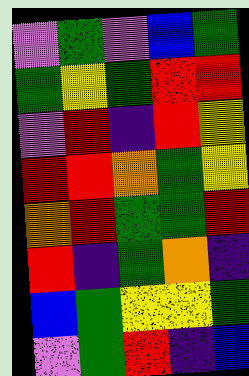[["violet", "green", "violet", "blue", "green"], ["green", "yellow", "green", "red", "red"], ["violet", "red", "indigo", "red", "yellow"], ["red", "red", "orange", "green", "yellow"], ["orange", "red", "green", "green", "red"], ["red", "indigo", "green", "orange", "indigo"], ["blue", "green", "yellow", "yellow", "green"], ["violet", "green", "red", "indigo", "blue"]]